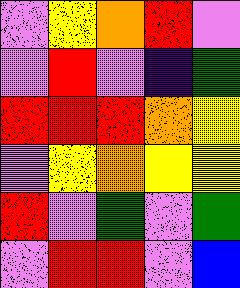[["violet", "yellow", "orange", "red", "violet"], ["violet", "red", "violet", "indigo", "green"], ["red", "red", "red", "orange", "yellow"], ["violet", "yellow", "orange", "yellow", "yellow"], ["red", "violet", "green", "violet", "green"], ["violet", "red", "red", "violet", "blue"]]